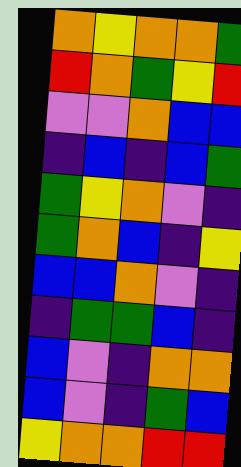[["orange", "yellow", "orange", "orange", "green"], ["red", "orange", "green", "yellow", "red"], ["violet", "violet", "orange", "blue", "blue"], ["indigo", "blue", "indigo", "blue", "green"], ["green", "yellow", "orange", "violet", "indigo"], ["green", "orange", "blue", "indigo", "yellow"], ["blue", "blue", "orange", "violet", "indigo"], ["indigo", "green", "green", "blue", "indigo"], ["blue", "violet", "indigo", "orange", "orange"], ["blue", "violet", "indigo", "green", "blue"], ["yellow", "orange", "orange", "red", "red"]]